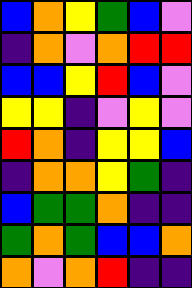[["blue", "orange", "yellow", "green", "blue", "violet"], ["indigo", "orange", "violet", "orange", "red", "red"], ["blue", "blue", "yellow", "red", "blue", "violet"], ["yellow", "yellow", "indigo", "violet", "yellow", "violet"], ["red", "orange", "indigo", "yellow", "yellow", "blue"], ["indigo", "orange", "orange", "yellow", "green", "indigo"], ["blue", "green", "green", "orange", "indigo", "indigo"], ["green", "orange", "green", "blue", "blue", "orange"], ["orange", "violet", "orange", "red", "indigo", "indigo"]]